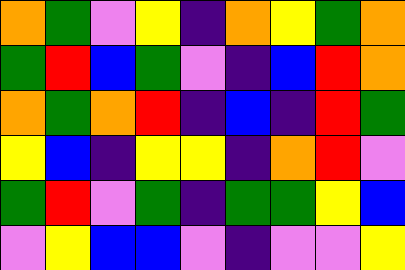[["orange", "green", "violet", "yellow", "indigo", "orange", "yellow", "green", "orange"], ["green", "red", "blue", "green", "violet", "indigo", "blue", "red", "orange"], ["orange", "green", "orange", "red", "indigo", "blue", "indigo", "red", "green"], ["yellow", "blue", "indigo", "yellow", "yellow", "indigo", "orange", "red", "violet"], ["green", "red", "violet", "green", "indigo", "green", "green", "yellow", "blue"], ["violet", "yellow", "blue", "blue", "violet", "indigo", "violet", "violet", "yellow"]]